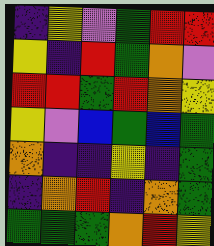[["indigo", "yellow", "violet", "green", "red", "red"], ["yellow", "indigo", "red", "green", "orange", "violet"], ["red", "red", "green", "red", "orange", "yellow"], ["yellow", "violet", "blue", "green", "blue", "green"], ["orange", "indigo", "indigo", "yellow", "indigo", "green"], ["indigo", "orange", "red", "indigo", "orange", "green"], ["green", "green", "green", "orange", "red", "yellow"]]